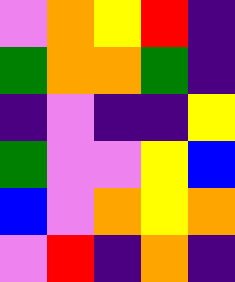[["violet", "orange", "yellow", "red", "indigo"], ["green", "orange", "orange", "green", "indigo"], ["indigo", "violet", "indigo", "indigo", "yellow"], ["green", "violet", "violet", "yellow", "blue"], ["blue", "violet", "orange", "yellow", "orange"], ["violet", "red", "indigo", "orange", "indigo"]]